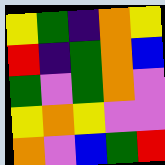[["yellow", "green", "indigo", "orange", "yellow"], ["red", "indigo", "green", "orange", "blue"], ["green", "violet", "green", "orange", "violet"], ["yellow", "orange", "yellow", "violet", "violet"], ["orange", "violet", "blue", "green", "red"]]